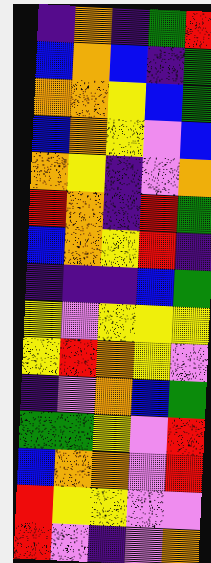[["indigo", "orange", "indigo", "green", "red"], ["blue", "orange", "blue", "indigo", "green"], ["orange", "orange", "yellow", "blue", "green"], ["blue", "orange", "yellow", "violet", "blue"], ["orange", "yellow", "indigo", "violet", "orange"], ["red", "orange", "indigo", "red", "green"], ["blue", "orange", "yellow", "red", "indigo"], ["indigo", "indigo", "indigo", "blue", "green"], ["yellow", "violet", "yellow", "yellow", "yellow"], ["yellow", "red", "orange", "yellow", "violet"], ["indigo", "violet", "orange", "blue", "green"], ["green", "green", "yellow", "violet", "red"], ["blue", "orange", "orange", "violet", "red"], ["red", "yellow", "yellow", "violet", "violet"], ["red", "violet", "indigo", "violet", "orange"]]